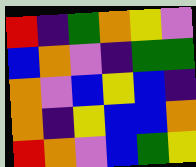[["red", "indigo", "green", "orange", "yellow", "violet"], ["blue", "orange", "violet", "indigo", "green", "green"], ["orange", "violet", "blue", "yellow", "blue", "indigo"], ["orange", "indigo", "yellow", "blue", "blue", "orange"], ["red", "orange", "violet", "blue", "green", "yellow"]]